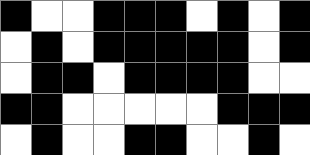[["black", "white", "white", "black", "black", "black", "white", "black", "white", "black"], ["white", "black", "white", "black", "black", "black", "black", "black", "white", "black"], ["white", "black", "black", "white", "black", "black", "black", "black", "white", "white"], ["black", "black", "white", "white", "white", "white", "white", "black", "black", "black"], ["white", "black", "white", "white", "black", "black", "white", "white", "black", "white"]]